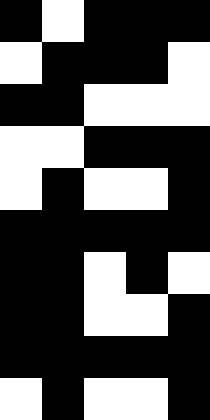[["black", "white", "black", "black", "black"], ["white", "black", "black", "black", "white"], ["black", "black", "white", "white", "white"], ["white", "white", "black", "black", "black"], ["white", "black", "white", "white", "black"], ["black", "black", "black", "black", "black"], ["black", "black", "white", "black", "white"], ["black", "black", "white", "white", "black"], ["black", "black", "black", "black", "black"], ["white", "black", "white", "white", "black"]]